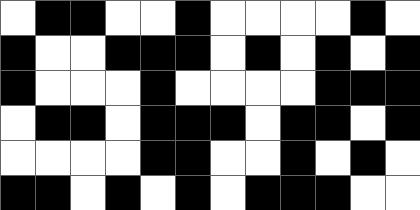[["white", "black", "black", "white", "white", "black", "white", "white", "white", "white", "black", "white"], ["black", "white", "white", "black", "black", "black", "white", "black", "white", "black", "white", "black"], ["black", "white", "white", "white", "black", "white", "white", "white", "white", "black", "black", "black"], ["white", "black", "black", "white", "black", "black", "black", "white", "black", "black", "white", "black"], ["white", "white", "white", "white", "black", "black", "white", "white", "black", "white", "black", "white"], ["black", "black", "white", "black", "white", "black", "white", "black", "black", "black", "white", "white"]]